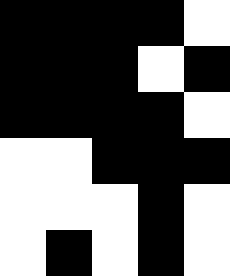[["black", "black", "black", "black", "white"], ["black", "black", "black", "white", "black"], ["black", "black", "black", "black", "white"], ["white", "white", "black", "black", "black"], ["white", "white", "white", "black", "white"], ["white", "black", "white", "black", "white"]]